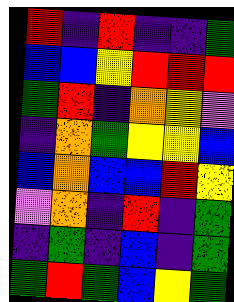[["red", "indigo", "red", "indigo", "indigo", "green"], ["blue", "blue", "yellow", "red", "red", "red"], ["green", "red", "indigo", "orange", "yellow", "violet"], ["indigo", "orange", "green", "yellow", "yellow", "blue"], ["blue", "orange", "blue", "blue", "red", "yellow"], ["violet", "orange", "indigo", "red", "indigo", "green"], ["indigo", "green", "indigo", "blue", "indigo", "green"], ["green", "red", "green", "blue", "yellow", "green"]]